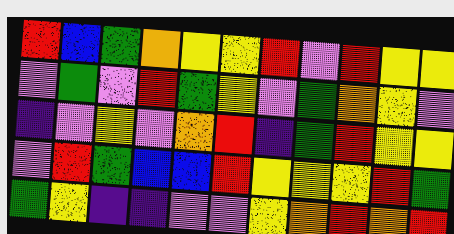[["red", "blue", "green", "orange", "yellow", "yellow", "red", "violet", "red", "yellow", "yellow"], ["violet", "green", "violet", "red", "green", "yellow", "violet", "green", "orange", "yellow", "violet"], ["indigo", "violet", "yellow", "violet", "orange", "red", "indigo", "green", "red", "yellow", "yellow"], ["violet", "red", "green", "blue", "blue", "red", "yellow", "yellow", "yellow", "red", "green"], ["green", "yellow", "indigo", "indigo", "violet", "violet", "yellow", "orange", "red", "orange", "red"]]